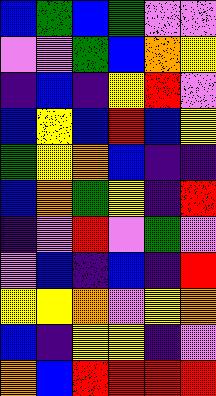[["blue", "green", "blue", "green", "violet", "violet"], ["violet", "violet", "green", "blue", "orange", "yellow"], ["indigo", "blue", "indigo", "yellow", "red", "violet"], ["blue", "yellow", "blue", "red", "blue", "yellow"], ["green", "yellow", "orange", "blue", "indigo", "indigo"], ["blue", "orange", "green", "yellow", "indigo", "red"], ["indigo", "violet", "red", "violet", "green", "violet"], ["violet", "blue", "indigo", "blue", "indigo", "red"], ["yellow", "yellow", "orange", "violet", "yellow", "orange"], ["blue", "indigo", "yellow", "yellow", "indigo", "violet"], ["orange", "blue", "red", "red", "red", "red"]]